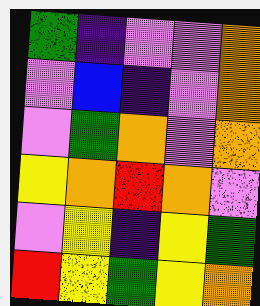[["green", "indigo", "violet", "violet", "orange"], ["violet", "blue", "indigo", "violet", "orange"], ["violet", "green", "orange", "violet", "orange"], ["yellow", "orange", "red", "orange", "violet"], ["violet", "yellow", "indigo", "yellow", "green"], ["red", "yellow", "green", "yellow", "orange"]]